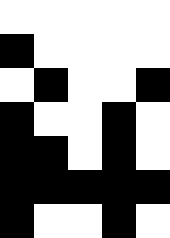[["white", "white", "white", "white", "white"], ["black", "white", "white", "white", "white"], ["white", "black", "white", "white", "black"], ["black", "white", "white", "black", "white"], ["black", "black", "white", "black", "white"], ["black", "black", "black", "black", "black"], ["black", "white", "white", "black", "white"]]